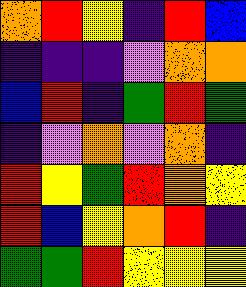[["orange", "red", "yellow", "indigo", "red", "blue"], ["indigo", "indigo", "indigo", "violet", "orange", "orange"], ["blue", "red", "indigo", "green", "red", "green"], ["indigo", "violet", "orange", "violet", "orange", "indigo"], ["red", "yellow", "green", "red", "orange", "yellow"], ["red", "blue", "yellow", "orange", "red", "indigo"], ["green", "green", "red", "yellow", "yellow", "yellow"]]